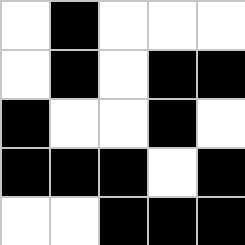[["white", "black", "white", "white", "white"], ["white", "black", "white", "black", "black"], ["black", "white", "white", "black", "white"], ["black", "black", "black", "white", "black"], ["white", "white", "black", "black", "black"]]